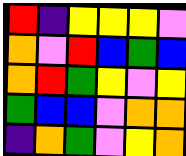[["red", "indigo", "yellow", "yellow", "yellow", "violet"], ["orange", "violet", "red", "blue", "green", "blue"], ["orange", "red", "green", "yellow", "violet", "yellow"], ["green", "blue", "blue", "violet", "orange", "orange"], ["indigo", "orange", "green", "violet", "yellow", "orange"]]